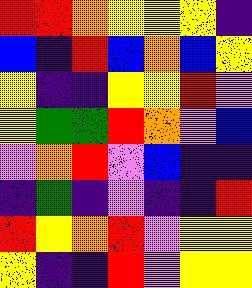[["red", "red", "orange", "yellow", "yellow", "yellow", "indigo"], ["blue", "indigo", "red", "blue", "orange", "blue", "yellow"], ["yellow", "indigo", "indigo", "yellow", "yellow", "red", "violet"], ["yellow", "green", "green", "red", "orange", "violet", "blue"], ["violet", "orange", "red", "violet", "blue", "indigo", "indigo"], ["indigo", "green", "indigo", "violet", "indigo", "indigo", "red"], ["red", "yellow", "orange", "red", "violet", "yellow", "yellow"], ["yellow", "indigo", "indigo", "red", "violet", "yellow", "yellow"]]